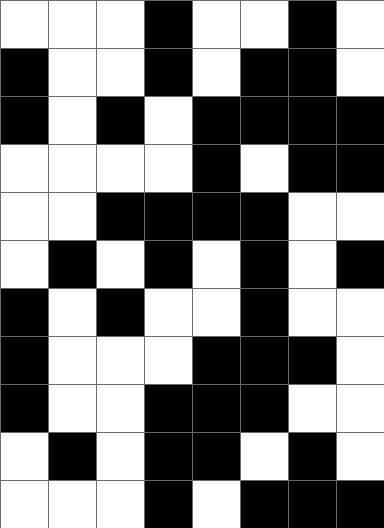[["white", "white", "white", "black", "white", "white", "black", "white"], ["black", "white", "white", "black", "white", "black", "black", "white"], ["black", "white", "black", "white", "black", "black", "black", "black"], ["white", "white", "white", "white", "black", "white", "black", "black"], ["white", "white", "black", "black", "black", "black", "white", "white"], ["white", "black", "white", "black", "white", "black", "white", "black"], ["black", "white", "black", "white", "white", "black", "white", "white"], ["black", "white", "white", "white", "black", "black", "black", "white"], ["black", "white", "white", "black", "black", "black", "white", "white"], ["white", "black", "white", "black", "black", "white", "black", "white"], ["white", "white", "white", "black", "white", "black", "black", "black"]]